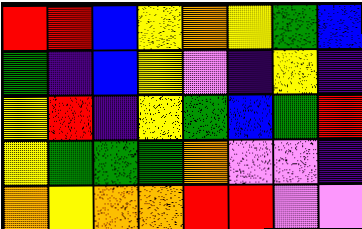[["red", "red", "blue", "yellow", "orange", "yellow", "green", "blue"], ["green", "indigo", "blue", "yellow", "violet", "indigo", "yellow", "indigo"], ["yellow", "red", "indigo", "yellow", "green", "blue", "green", "red"], ["yellow", "green", "green", "green", "orange", "violet", "violet", "indigo"], ["orange", "yellow", "orange", "orange", "red", "red", "violet", "violet"]]